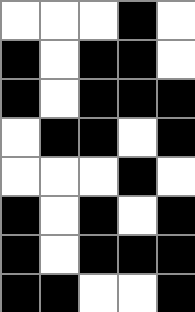[["white", "white", "white", "black", "white"], ["black", "white", "black", "black", "white"], ["black", "white", "black", "black", "black"], ["white", "black", "black", "white", "black"], ["white", "white", "white", "black", "white"], ["black", "white", "black", "white", "black"], ["black", "white", "black", "black", "black"], ["black", "black", "white", "white", "black"]]